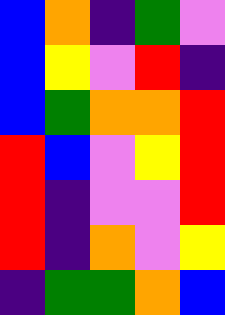[["blue", "orange", "indigo", "green", "violet"], ["blue", "yellow", "violet", "red", "indigo"], ["blue", "green", "orange", "orange", "red"], ["red", "blue", "violet", "yellow", "red"], ["red", "indigo", "violet", "violet", "red"], ["red", "indigo", "orange", "violet", "yellow"], ["indigo", "green", "green", "orange", "blue"]]